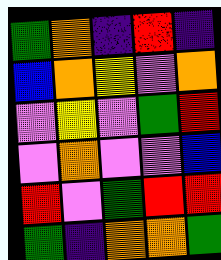[["green", "orange", "indigo", "red", "indigo"], ["blue", "orange", "yellow", "violet", "orange"], ["violet", "yellow", "violet", "green", "red"], ["violet", "orange", "violet", "violet", "blue"], ["red", "violet", "green", "red", "red"], ["green", "indigo", "orange", "orange", "green"]]